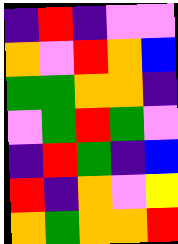[["indigo", "red", "indigo", "violet", "violet"], ["orange", "violet", "red", "orange", "blue"], ["green", "green", "orange", "orange", "indigo"], ["violet", "green", "red", "green", "violet"], ["indigo", "red", "green", "indigo", "blue"], ["red", "indigo", "orange", "violet", "yellow"], ["orange", "green", "orange", "orange", "red"]]